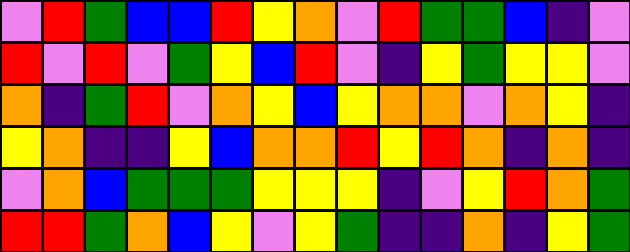[["violet", "red", "green", "blue", "blue", "red", "yellow", "orange", "violet", "red", "green", "green", "blue", "indigo", "violet"], ["red", "violet", "red", "violet", "green", "yellow", "blue", "red", "violet", "indigo", "yellow", "green", "yellow", "yellow", "violet"], ["orange", "indigo", "green", "red", "violet", "orange", "yellow", "blue", "yellow", "orange", "orange", "violet", "orange", "yellow", "indigo"], ["yellow", "orange", "indigo", "indigo", "yellow", "blue", "orange", "orange", "red", "yellow", "red", "orange", "indigo", "orange", "indigo"], ["violet", "orange", "blue", "green", "green", "green", "yellow", "yellow", "yellow", "indigo", "violet", "yellow", "red", "orange", "green"], ["red", "red", "green", "orange", "blue", "yellow", "violet", "yellow", "green", "indigo", "indigo", "orange", "indigo", "yellow", "green"]]